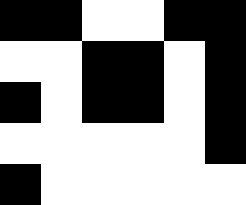[["black", "black", "white", "white", "black", "black"], ["white", "white", "black", "black", "white", "black"], ["black", "white", "black", "black", "white", "black"], ["white", "white", "white", "white", "white", "black"], ["black", "white", "white", "white", "white", "white"]]